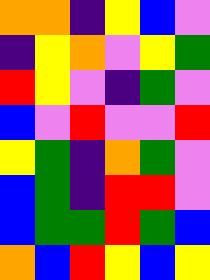[["orange", "orange", "indigo", "yellow", "blue", "violet"], ["indigo", "yellow", "orange", "violet", "yellow", "green"], ["red", "yellow", "violet", "indigo", "green", "violet"], ["blue", "violet", "red", "violet", "violet", "red"], ["yellow", "green", "indigo", "orange", "green", "violet"], ["blue", "green", "indigo", "red", "red", "violet"], ["blue", "green", "green", "red", "green", "blue"], ["orange", "blue", "red", "yellow", "blue", "yellow"]]